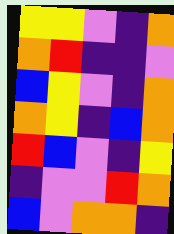[["yellow", "yellow", "violet", "indigo", "orange"], ["orange", "red", "indigo", "indigo", "violet"], ["blue", "yellow", "violet", "indigo", "orange"], ["orange", "yellow", "indigo", "blue", "orange"], ["red", "blue", "violet", "indigo", "yellow"], ["indigo", "violet", "violet", "red", "orange"], ["blue", "violet", "orange", "orange", "indigo"]]